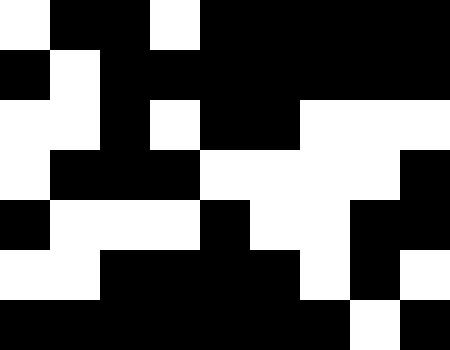[["white", "black", "black", "white", "black", "black", "black", "black", "black"], ["black", "white", "black", "black", "black", "black", "black", "black", "black"], ["white", "white", "black", "white", "black", "black", "white", "white", "white"], ["white", "black", "black", "black", "white", "white", "white", "white", "black"], ["black", "white", "white", "white", "black", "white", "white", "black", "black"], ["white", "white", "black", "black", "black", "black", "white", "black", "white"], ["black", "black", "black", "black", "black", "black", "black", "white", "black"]]